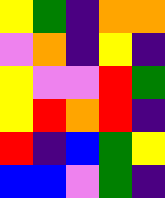[["yellow", "green", "indigo", "orange", "orange"], ["violet", "orange", "indigo", "yellow", "indigo"], ["yellow", "violet", "violet", "red", "green"], ["yellow", "red", "orange", "red", "indigo"], ["red", "indigo", "blue", "green", "yellow"], ["blue", "blue", "violet", "green", "indigo"]]